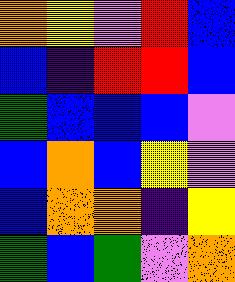[["orange", "yellow", "violet", "red", "blue"], ["blue", "indigo", "red", "red", "blue"], ["green", "blue", "blue", "blue", "violet"], ["blue", "orange", "blue", "yellow", "violet"], ["blue", "orange", "orange", "indigo", "yellow"], ["green", "blue", "green", "violet", "orange"]]